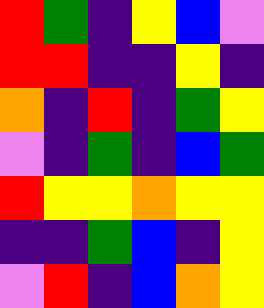[["red", "green", "indigo", "yellow", "blue", "violet"], ["red", "red", "indigo", "indigo", "yellow", "indigo"], ["orange", "indigo", "red", "indigo", "green", "yellow"], ["violet", "indigo", "green", "indigo", "blue", "green"], ["red", "yellow", "yellow", "orange", "yellow", "yellow"], ["indigo", "indigo", "green", "blue", "indigo", "yellow"], ["violet", "red", "indigo", "blue", "orange", "yellow"]]